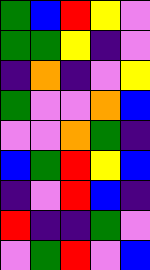[["green", "blue", "red", "yellow", "violet"], ["green", "green", "yellow", "indigo", "violet"], ["indigo", "orange", "indigo", "violet", "yellow"], ["green", "violet", "violet", "orange", "blue"], ["violet", "violet", "orange", "green", "indigo"], ["blue", "green", "red", "yellow", "blue"], ["indigo", "violet", "red", "blue", "indigo"], ["red", "indigo", "indigo", "green", "violet"], ["violet", "green", "red", "violet", "blue"]]